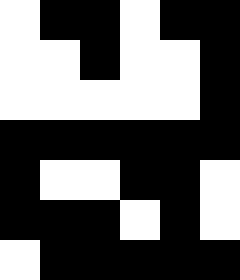[["white", "black", "black", "white", "black", "black"], ["white", "white", "black", "white", "white", "black"], ["white", "white", "white", "white", "white", "black"], ["black", "black", "black", "black", "black", "black"], ["black", "white", "white", "black", "black", "white"], ["black", "black", "black", "white", "black", "white"], ["white", "black", "black", "black", "black", "black"]]